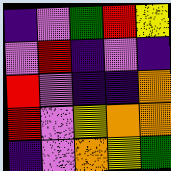[["indigo", "violet", "green", "red", "yellow"], ["violet", "red", "indigo", "violet", "indigo"], ["red", "violet", "indigo", "indigo", "orange"], ["red", "violet", "yellow", "orange", "orange"], ["indigo", "violet", "orange", "yellow", "green"]]